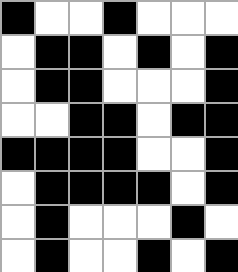[["black", "white", "white", "black", "white", "white", "white"], ["white", "black", "black", "white", "black", "white", "black"], ["white", "black", "black", "white", "white", "white", "black"], ["white", "white", "black", "black", "white", "black", "black"], ["black", "black", "black", "black", "white", "white", "black"], ["white", "black", "black", "black", "black", "white", "black"], ["white", "black", "white", "white", "white", "black", "white"], ["white", "black", "white", "white", "black", "white", "black"]]